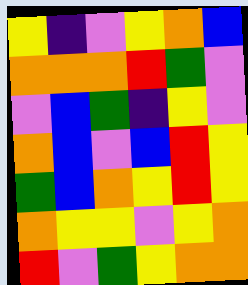[["yellow", "indigo", "violet", "yellow", "orange", "blue"], ["orange", "orange", "orange", "red", "green", "violet"], ["violet", "blue", "green", "indigo", "yellow", "violet"], ["orange", "blue", "violet", "blue", "red", "yellow"], ["green", "blue", "orange", "yellow", "red", "yellow"], ["orange", "yellow", "yellow", "violet", "yellow", "orange"], ["red", "violet", "green", "yellow", "orange", "orange"]]